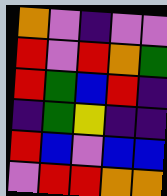[["orange", "violet", "indigo", "violet", "violet"], ["red", "violet", "red", "orange", "green"], ["red", "green", "blue", "red", "indigo"], ["indigo", "green", "yellow", "indigo", "indigo"], ["red", "blue", "violet", "blue", "blue"], ["violet", "red", "red", "orange", "orange"]]